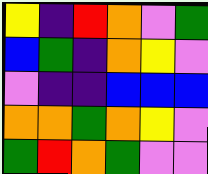[["yellow", "indigo", "red", "orange", "violet", "green"], ["blue", "green", "indigo", "orange", "yellow", "violet"], ["violet", "indigo", "indigo", "blue", "blue", "blue"], ["orange", "orange", "green", "orange", "yellow", "violet"], ["green", "red", "orange", "green", "violet", "violet"]]